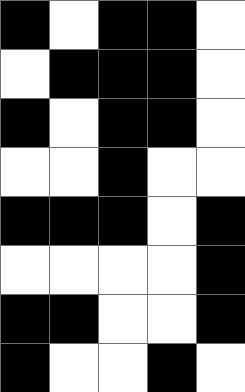[["black", "white", "black", "black", "white"], ["white", "black", "black", "black", "white"], ["black", "white", "black", "black", "white"], ["white", "white", "black", "white", "white"], ["black", "black", "black", "white", "black"], ["white", "white", "white", "white", "black"], ["black", "black", "white", "white", "black"], ["black", "white", "white", "black", "white"]]